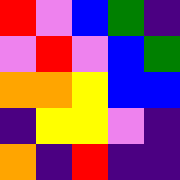[["red", "violet", "blue", "green", "indigo"], ["violet", "red", "violet", "blue", "green"], ["orange", "orange", "yellow", "blue", "blue"], ["indigo", "yellow", "yellow", "violet", "indigo"], ["orange", "indigo", "red", "indigo", "indigo"]]